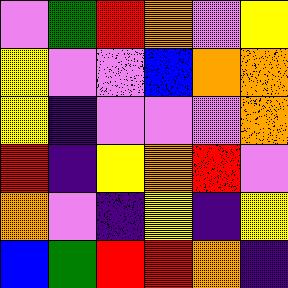[["violet", "green", "red", "orange", "violet", "yellow"], ["yellow", "violet", "violet", "blue", "orange", "orange"], ["yellow", "indigo", "violet", "violet", "violet", "orange"], ["red", "indigo", "yellow", "orange", "red", "violet"], ["orange", "violet", "indigo", "yellow", "indigo", "yellow"], ["blue", "green", "red", "red", "orange", "indigo"]]